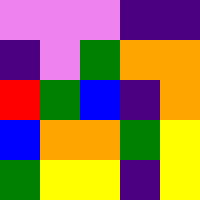[["violet", "violet", "violet", "indigo", "indigo"], ["indigo", "violet", "green", "orange", "orange"], ["red", "green", "blue", "indigo", "orange"], ["blue", "orange", "orange", "green", "yellow"], ["green", "yellow", "yellow", "indigo", "yellow"]]